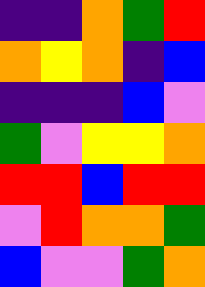[["indigo", "indigo", "orange", "green", "red"], ["orange", "yellow", "orange", "indigo", "blue"], ["indigo", "indigo", "indigo", "blue", "violet"], ["green", "violet", "yellow", "yellow", "orange"], ["red", "red", "blue", "red", "red"], ["violet", "red", "orange", "orange", "green"], ["blue", "violet", "violet", "green", "orange"]]